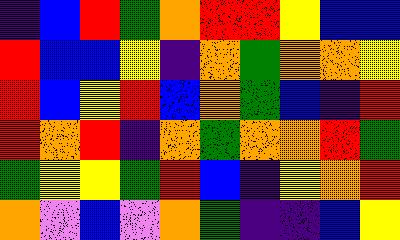[["indigo", "blue", "red", "green", "orange", "red", "red", "yellow", "blue", "blue"], ["red", "blue", "blue", "yellow", "indigo", "orange", "green", "orange", "orange", "yellow"], ["red", "blue", "yellow", "red", "blue", "orange", "green", "blue", "indigo", "red"], ["red", "orange", "red", "indigo", "orange", "green", "orange", "orange", "red", "green"], ["green", "yellow", "yellow", "green", "red", "blue", "indigo", "yellow", "orange", "red"], ["orange", "violet", "blue", "violet", "orange", "green", "indigo", "indigo", "blue", "yellow"]]